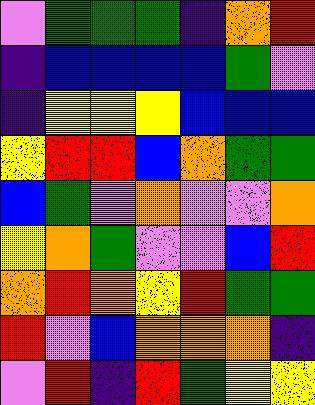[["violet", "green", "green", "green", "indigo", "orange", "red"], ["indigo", "blue", "blue", "blue", "blue", "green", "violet"], ["indigo", "yellow", "yellow", "yellow", "blue", "blue", "blue"], ["yellow", "red", "red", "blue", "orange", "green", "green"], ["blue", "green", "violet", "orange", "violet", "violet", "orange"], ["yellow", "orange", "green", "violet", "violet", "blue", "red"], ["orange", "red", "orange", "yellow", "red", "green", "green"], ["red", "violet", "blue", "orange", "orange", "orange", "indigo"], ["violet", "red", "indigo", "red", "green", "yellow", "yellow"]]